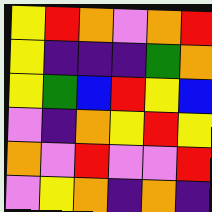[["yellow", "red", "orange", "violet", "orange", "red"], ["yellow", "indigo", "indigo", "indigo", "green", "orange"], ["yellow", "green", "blue", "red", "yellow", "blue"], ["violet", "indigo", "orange", "yellow", "red", "yellow"], ["orange", "violet", "red", "violet", "violet", "red"], ["violet", "yellow", "orange", "indigo", "orange", "indigo"]]